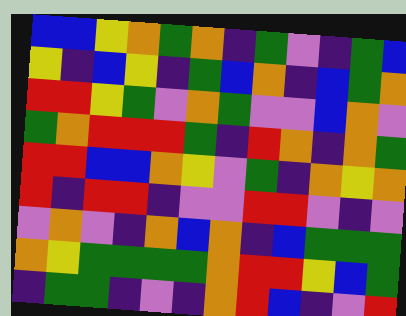[["blue", "blue", "yellow", "orange", "green", "orange", "indigo", "green", "violet", "indigo", "green", "blue"], ["yellow", "indigo", "blue", "yellow", "indigo", "green", "blue", "orange", "indigo", "blue", "green", "orange"], ["red", "red", "yellow", "green", "violet", "orange", "green", "violet", "violet", "blue", "orange", "violet"], ["green", "orange", "red", "red", "red", "green", "indigo", "red", "orange", "indigo", "orange", "green"], ["red", "red", "blue", "blue", "orange", "yellow", "violet", "green", "indigo", "orange", "yellow", "orange"], ["red", "indigo", "red", "red", "indigo", "violet", "violet", "red", "red", "violet", "indigo", "violet"], ["violet", "orange", "violet", "indigo", "orange", "blue", "orange", "indigo", "blue", "green", "green", "green"], ["orange", "yellow", "green", "green", "green", "green", "orange", "red", "red", "yellow", "blue", "green"], ["indigo", "green", "green", "indigo", "violet", "indigo", "orange", "red", "blue", "indigo", "violet", "red"]]